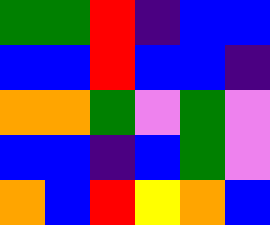[["green", "green", "red", "indigo", "blue", "blue"], ["blue", "blue", "red", "blue", "blue", "indigo"], ["orange", "orange", "green", "violet", "green", "violet"], ["blue", "blue", "indigo", "blue", "green", "violet"], ["orange", "blue", "red", "yellow", "orange", "blue"]]